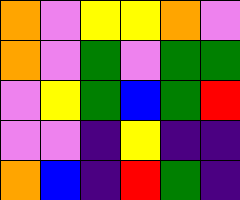[["orange", "violet", "yellow", "yellow", "orange", "violet"], ["orange", "violet", "green", "violet", "green", "green"], ["violet", "yellow", "green", "blue", "green", "red"], ["violet", "violet", "indigo", "yellow", "indigo", "indigo"], ["orange", "blue", "indigo", "red", "green", "indigo"]]